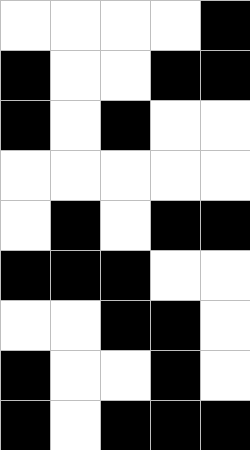[["white", "white", "white", "white", "black"], ["black", "white", "white", "black", "black"], ["black", "white", "black", "white", "white"], ["white", "white", "white", "white", "white"], ["white", "black", "white", "black", "black"], ["black", "black", "black", "white", "white"], ["white", "white", "black", "black", "white"], ["black", "white", "white", "black", "white"], ["black", "white", "black", "black", "black"]]